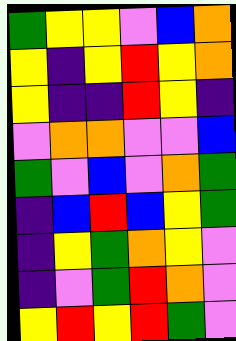[["green", "yellow", "yellow", "violet", "blue", "orange"], ["yellow", "indigo", "yellow", "red", "yellow", "orange"], ["yellow", "indigo", "indigo", "red", "yellow", "indigo"], ["violet", "orange", "orange", "violet", "violet", "blue"], ["green", "violet", "blue", "violet", "orange", "green"], ["indigo", "blue", "red", "blue", "yellow", "green"], ["indigo", "yellow", "green", "orange", "yellow", "violet"], ["indigo", "violet", "green", "red", "orange", "violet"], ["yellow", "red", "yellow", "red", "green", "violet"]]